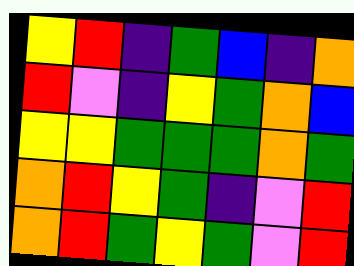[["yellow", "red", "indigo", "green", "blue", "indigo", "orange"], ["red", "violet", "indigo", "yellow", "green", "orange", "blue"], ["yellow", "yellow", "green", "green", "green", "orange", "green"], ["orange", "red", "yellow", "green", "indigo", "violet", "red"], ["orange", "red", "green", "yellow", "green", "violet", "red"]]